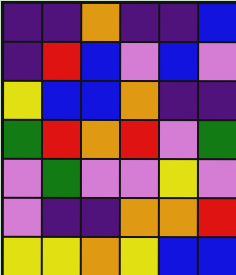[["indigo", "indigo", "orange", "indigo", "indigo", "blue"], ["indigo", "red", "blue", "violet", "blue", "violet"], ["yellow", "blue", "blue", "orange", "indigo", "indigo"], ["green", "red", "orange", "red", "violet", "green"], ["violet", "green", "violet", "violet", "yellow", "violet"], ["violet", "indigo", "indigo", "orange", "orange", "red"], ["yellow", "yellow", "orange", "yellow", "blue", "blue"]]